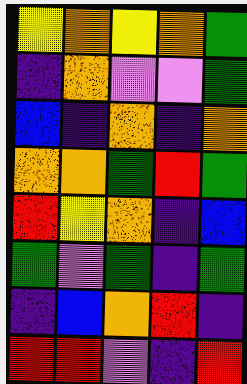[["yellow", "orange", "yellow", "orange", "green"], ["indigo", "orange", "violet", "violet", "green"], ["blue", "indigo", "orange", "indigo", "orange"], ["orange", "orange", "green", "red", "green"], ["red", "yellow", "orange", "indigo", "blue"], ["green", "violet", "green", "indigo", "green"], ["indigo", "blue", "orange", "red", "indigo"], ["red", "red", "violet", "indigo", "red"]]